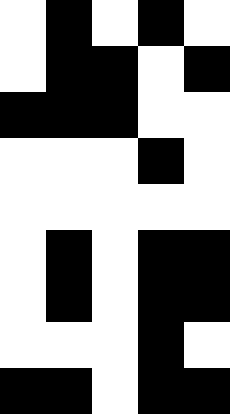[["white", "black", "white", "black", "white"], ["white", "black", "black", "white", "black"], ["black", "black", "black", "white", "white"], ["white", "white", "white", "black", "white"], ["white", "white", "white", "white", "white"], ["white", "black", "white", "black", "black"], ["white", "black", "white", "black", "black"], ["white", "white", "white", "black", "white"], ["black", "black", "white", "black", "black"]]